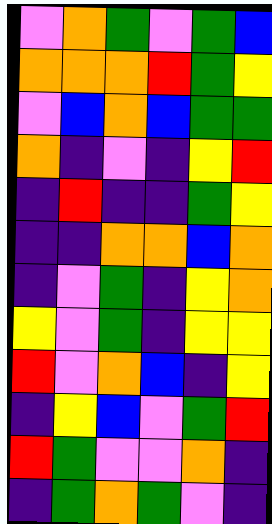[["violet", "orange", "green", "violet", "green", "blue"], ["orange", "orange", "orange", "red", "green", "yellow"], ["violet", "blue", "orange", "blue", "green", "green"], ["orange", "indigo", "violet", "indigo", "yellow", "red"], ["indigo", "red", "indigo", "indigo", "green", "yellow"], ["indigo", "indigo", "orange", "orange", "blue", "orange"], ["indigo", "violet", "green", "indigo", "yellow", "orange"], ["yellow", "violet", "green", "indigo", "yellow", "yellow"], ["red", "violet", "orange", "blue", "indigo", "yellow"], ["indigo", "yellow", "blue", "violet", "green", "red"], ["red", "green", "violet", "violet", "orange", "indigo"], ["indigo", "green", "orange", "green", "violet", "indigo"]]